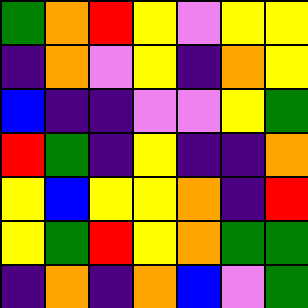[["green", "orange", "red", "yellow", "violet", "yellow", "yellow"], ["indigo", "orange", "violet", "yellow", "indigo", "orange", "yellow"], ["blue", "indigo", "indigo", "violet", "violet", "yellow", "green"], ["red", "green", "indigo", "yellow", "indigo", "indigo", "orange"], ["yellow", "blue", "yellow", "yellow", "orange", "indigo", "red"], ["yellow", "green", "red", "yellow", "orange", "green", "green"], ["indigo", "orange", "indigo", "orange", "blue", "violet", "green"]]